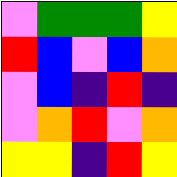[["violet", "green", "green", "green", "yellow"], ["red", "blue", "violet", "blue", "orange"], ["violet", "blue", "indigo", "red", "indigo"], ["violet", "orange", "red", "violet", "orange"], ["yellow", "yellow", "indigo", "red", "yellow"]]